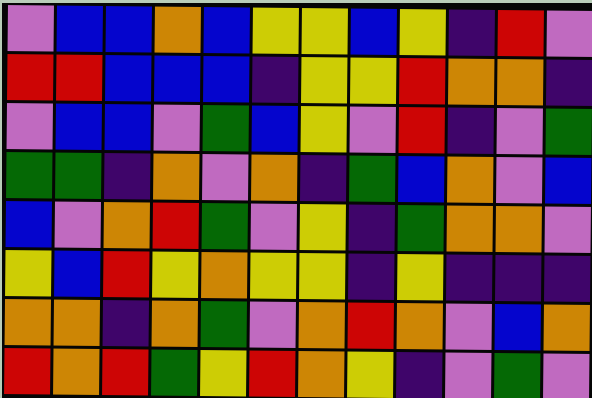[["violet", "blue", "blue", "orange", "blue", "yellow", "yellow", "blue", "yellow", "indigo", "red", "violet"], ["red", "red", "blue", "blue", "blue", "indigo", "yellow", "yellow", "red", "orange", "orange", "indigo"], ["violet", "blue", "blue", "violet", "green", "blue", "yellow", "violet", "red", "indigo", "violet", "green"], ["green", "green", "indigo", "orange", "violet", "orange", "indigo", "green", "blue", "orange", "violet", "blue"], ["blue", "violet", "orange", "red", "green", "violet", "yellow", "indigo", "green", "orange", "orange", "violet"], ["yellow", "blue", "red", "yellow", "orange", "yellow", "yellow", "indigo", "yellow", "indigo", "indigo", "indigo"], ["orange", "orange", "indigo", "orange", "green", "violet", "orange", "red", "orange", "violet", "blue", "orange"], ["red", "orange", "red", "green", "yellow", "red", "orange", "yellow", "indigo", "violet", "green", "violet"]]